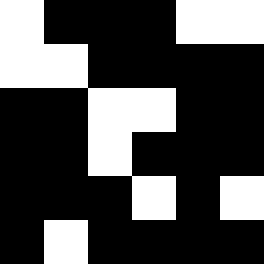[["white", "black", "black", "black", "white", "white"], ["white", "white", "black", "black", "black", "black"], ["black", "black", "white", "white", "black", "black"], ["black", "black", "white", "black", "black", "black"], ["black", "black", "black", "white", "black", "white"], ["black", "white", "black", "black", "black", "black"]]